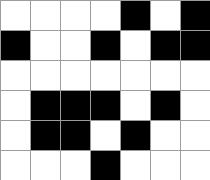[["white", "white", "white", "white", "black", "white", "black"], ["black", "white", "white", "black", "white", "black", "black"], ["white", "white", "white", "white", "white", "white", "white"], ["white", "black", "black", "black", "white", "black", "white"], ["white", "black", "black", "white", "black", "white", "white"], ["white", "white", "white", "black", "white", "white", "white"]]